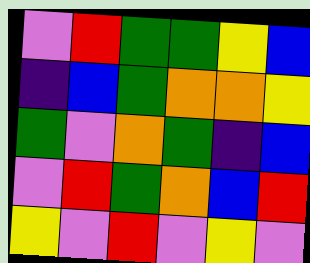[["violet", "red", "green", "green", "yellow", "blue"], ["indigo", "blue", "green", "orange", "orange", "yellow"], ["green", "violet", "orange", "green", "indigo", "blue"], ["violet", "red", "green", "orange", "blue", "red"], ["yellow", "violet", "red", "violet", "yellow", "violet"]]